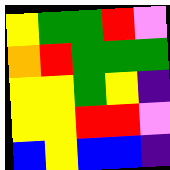[["yellow", "green", "green", "red", "violet"], ["orange", "red", "green", "green", "green"], ["yellow", "yellow", "green", "yellow", "indigo"], ["yellow", "yellow", "red", "red", "violet"], ["blue", "yellow", "blue", "blue", "indigo"]]